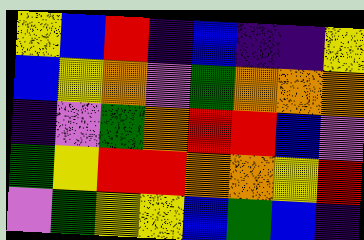[["yellow", "blue", "red", "indigo", "blue", "indigo", "indigo", "yellow"], ["blue", "yellow", "orange", "violet", "green", "orange", "orange", "orange"], ["indigo", "violet", "green", "orange", "red", "red", "blue", "violet"], ["green", "yellow", "red", "red", "orange", "orange", "yellow", "red"], ["violet", "green", "yellow", "yellow", "blue", "green", "blue", "indigo"]]